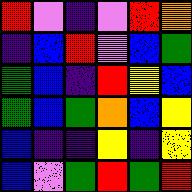[["red", "violet", "indigo", "violet", "red", "orange"], ["indigo", "blue", "red", "violet", "blue", "green"], ["green", "blue", "indigo", "red", "yellow", "blue"], ["green", "blue", "green", "orange", "blue", "yellow"], ["blue", "indigo", "indigo", "yellow", "indigo", "yellow"], ["blue", "violet", "green", "red", "green", "red"]]